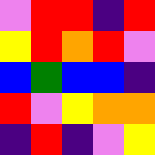[["violet", "red", "red", "indigo", "red"], ["yellow", "red", "orange", "red", "violet"], ["blue", "green", "blue", "blue", "indigo"], ["red", "violet", "yellow", "orange", "orange"], ["indigo", "red", "indigo", "violet", "yellow"]]